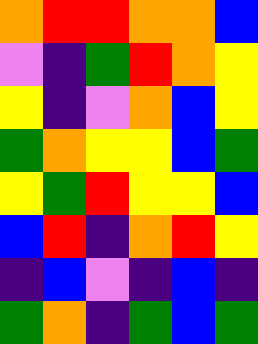[["orange", "red", "red", "orange", "orange", "blue"], ["violet", "indigo", "green", "red", "orange", "yellow"], ["yellow", "indigo", "violet", "orange", "blue", "yellow"], ["green", "orange", "yellow", "yellow", "blue", "green"], ["yellow", "green", "red", "yellow", "yellow", "blue"], ["blue", "red", "indigo", "orange", "red", "yellow"], ["indigo", "blue", "violet", "indigo", "blue", "indigo"], ["green", "orange", "indigo", "green", "blue", "green"]]